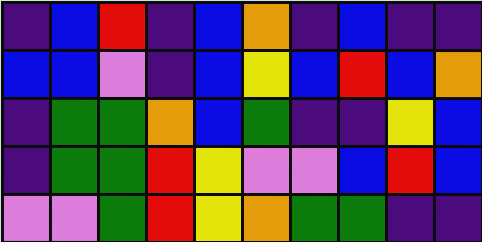[["indigo", "blue", "red", "indigo", "blue", "orange", "indigo", "blue", "indigo", "indigo"], ["blue", "blue", "violet", "indigo", "blue", "yellow", "blue", "red", "blue", "orange"], ["indigo", "green", "green", "orange", "blue", "green", "indigo", "indigo", "yellow", "blue"], ["indigo", "green", "green", "red", "yellow", "violet", "violet", "blue", "red", "blue"], ["violet", "violet", "green", "red", "yellow", "orange", "green", "green", "indigo", "indigo"]]